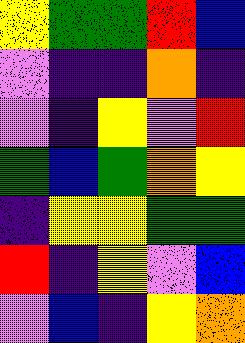[["yellow", "green", "green", "red", "blue"], ["violet", "indigo", "indigo", "orange", "indigo"], ["violet", "indigo", "yellow", "violet", "red"], ["green", "blue", "green", "orange", "yellow"], ["indigo", "yellow", "yellow", "green", "green"], ["red", "indigo", "yellow", "violet", "blue"], ["violet", "blue", "indigo", "yellow", "orange"]]